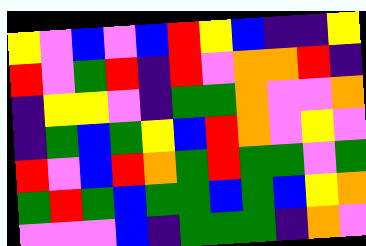[["yellow", "violet", "blue", "violet", "blue", "red", "yellow", "blue", "indigo", "indigo", "yellow"], ["red", "violet", "green", "red", "indigo", "red", "violet", "orange", "orange", "red", "indigo"], ["indigo", "yellow", "yellow", "violet", "indigo", "green", "green", "orange", "violet", "violet", "orange"], ["indigo", "green", "blue", "green", "yellow", "blue", "red", "orange", "violet", "yellow", "violet"], ["red", "violet", "blue", "red", "orange", "green", "red", "green", "green", "violet", "green"], ["green", "red", "green", "blue", "green", "green", "blue", "green", "blue", "yellow", "orange"], ["violet", "violet", "violet", "blue", "indigo", "green", "green", "green", "indigo", "orange", "violet"]]